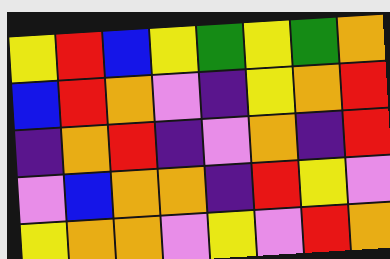[["yellow", "red", "blue", "yellow", "green", "yellow", "green", "orange"], ["blue", "red", "orange", "violet", "indigo", "yellow", "orange", "red"], ["indigo", "orange", "red", "indigo", "violet", "orange", "indigo", "red"], ["violet", "blue", "orange", "orange", "indigo", "red", "yellow", "violet"], ["yellow", "orange", "orange", "violet", "yellow", "violet", "red", "orange"]]